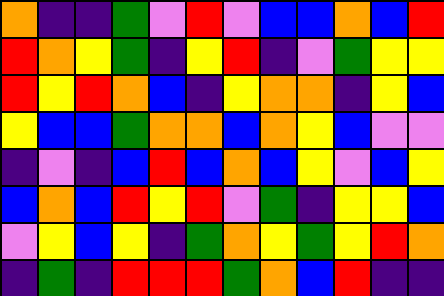[["orange", "indigo", "indigo", "green", "violet", "red", "violet", "blue", "blue", "orange", "blue", "red"], ["red", "orange", "yellow", "green", "indigo", "yellow", "red", "indigo", "violet", "green", "yellow", "yellow"], ["red", "yellow", "red", "orange", "blue", "indigo", "yellow", "orange", "orange", "indigo", "yellow", "blue"], ["yellow", "blue", "blue", "green", "orange", "orange", "blue", "orange", "yellow", "blue", "violet", "violet"], ["indigo", "violet", "indigo", "blue", "red", "blue", "orange", "blue", "yellow", "violet", "blue", "yellow"], ["blue", "orange", "blue", "red", "yellow", "red", "violet", "green", "indigo", "yellow", "yellow", "blue"], ["violet", "yellow", "blue", "yellow", "indigo", "green", "orange", "yellow", "green", "yellow", "red", "orange"], ["indigo", "green", "indigo", "red", "red", "red", "green", "orange", "blue", "red", "indigo", "indigo"]]